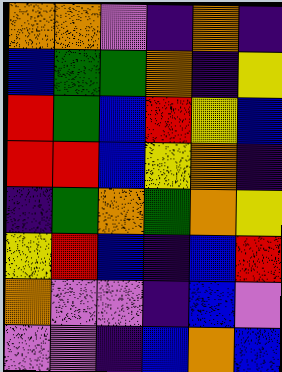[["orange", "orange", "violet", "indigo", "orange", "indigo"], ["blue", "green", "green", "orange", "indigo", "yellow"], ["red", "green", "blue", "red", "yellow", "blue"], ["red", "red", "blue", "yellow", "orange", "indigo"], ["indigo", "green", "orange", "green", "orange", "yellow"], ["yellow", "red", "blue", "indigo", "blue", "red"], ["orange", "violet", "violet", "indigo", "blue", "violet"], ["violet", "violet", "indigo", "blue", "orange", "blue"]]